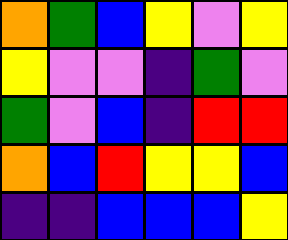[["orange", "green", "blue", "yellow", "violet", "yellow"], ["yellow", "violet", "violet", "indigo", "green", "violet"], ["green", "violet", "blue", "indigo", "red", "red"], ["orange", "blue", "red", "yellow", "yellow", "blue"], ["indigo", "indigo", "blue", "blue", "blue", "yellow"]]